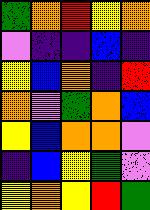[["green", "orange", "red", "yellow", "orange"], ["violet", "indigo", "indigo", "blue", "indigo"], ["yellow", "blue", "orange", "indigo", "red"], ["orange", "violet", "green", "orange", "blue"], ["yellow", "blue", "orange", "orange", "violet"], ["indigo", "blue", "yellow", "green", "violet"], ["yellow", "orange", "yellow", "red", "green"]]